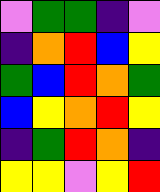[["violet", "green", "green", "indigo", "violet"], ["indigo", "orange", "red", "blue", "yellow"], ["green", "blue", "red", "orange", "green"], ["blue", "yellow", "orange", "red", "yellow"], ["indigo", "green", "red", "orange", "indigo"], ["yellow", "yellow", "violet", "yellow", "red"]]